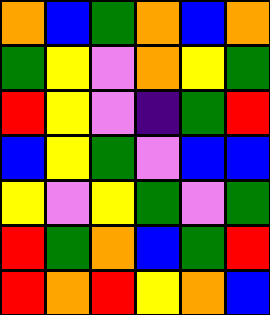[["orange", "blue", "green", "orange", "blue", "orange"], ["green", "yellow", "violet", "orange", "yellow", "green"], ["red", "yellow", "violet", "indigo", "green", "red"], ["blue", "yellow", "green", "violet", "blue", "blue"], ["yellow", "violet", "yellow", "green", "violet", "green"], ["red", "green", "orange", "blue", "green", "red"], ["red", "orange", "red", "yellow", "orange", "blue"]]